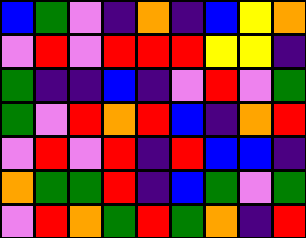[["blue", "green", "violet", "indigo", "orange", "indigo", "blue", "yellow", "orange"], ["violet", "red", "violet", "red", "red", "red", "yellow", "yellow", "indigo"], ["green", "indigo", "indigo", "blue", "indigo", "violet", "red", "violet", "green"], ["green", "violet", "red", "orange", "red", "blue", "indigo", "orange", "red"], ["violet", "red", "violet", "red", "indigo", "red", "blue", "blue", "indigo"], ["orange", "green", "green", "red", "indigo", "blue", "green", "violet", "green"], ["violet", "red", "orange", "green", "red", "green", "orange", "indigo", "red"]]